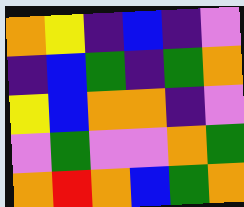[["orange", "yellow", "indigo", "blue", "indigo", "violet"], ["indigo", "blue", "green", "indigo", "green", "orange"], ["yellow", "blue", "orange", "orange", "indigo", "violet"], ["violet", "green", "violet", "violet", "orange", "green"], ["orange", "red", "orange", "blue", "green", "orange"]]